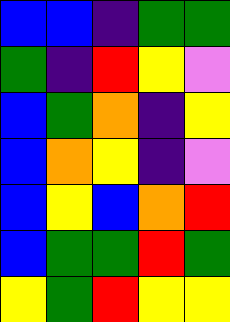[["blue", "blue", "indigo", "green", "green"], ["green", "indigo", "red", "yellow", "violet"], ["blue", "green", "orange", "indigo", "yellow"], ["blue", "orange", "yellow", "indigo", "violet"], ["blue", "yellow", "blue", "orange", "red"], ["blue", "green", "green", "red", "green"], ["yellow", "green", "red", "yellow", "yellow"]]